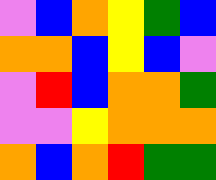[["violet", "blue", "orange", "yellow", "green", "blue"], ["orange", "orange", "blue", "yellow", "blue", "violet"], ["violet", "red", "blue", "orange", "orange", "green"], ["violet", "violet", "yellow", "orange", "orange", "orange"], ["orange", "blue", "orange", "red", "green", "green"]]